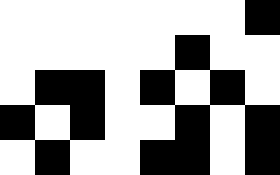[["white", "white", "white", "white", "white", "white", "white", "black"], ["white", "white", "white", "white", "white", "black", "white", "white"], ["white", "black", "black", "white", "black", "white", "black", "white"], ["black", "white", "black", "white", "white", "black", "white", "black"], ["white", "black", "white", "white", "black", "black", "white", "black"]]